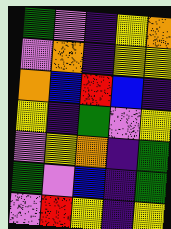[["green", "violet", "indigo", "yellow", "orange"], ["violet", "orange", "indigo", "yellow", "yellow"], ["orange", "blue", "red", "blue", "indigo"], ["yellow", "indigo", "green", "violet", "yellow"], ["violet", "yellow", "orange", "indigo", "green"], ["green", "violet", "blue", "indigo", "green"], ["violet", "red", "yellow", "indigo", "yellow"]]